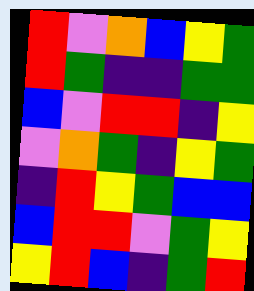[["red", "violet", "orange", "blue", "yellow", "green"], ["red", "green", "indigo", "indigo", "green", "green"], ["blue", "violet", "red", "red", "indigo", "yellow"], ["violet", "orange", "green", "indigo", "yellow", "green"], ["indigo", "red", "yellow", "green", "blue", "blue"], ["blue", "red", "red", "violet", "green", "yellow"], ["yellow", "red", "blue", "indigo", "green", "red"]]